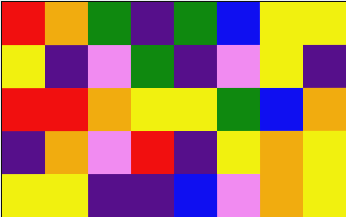[["red", "orange", "green", "indigo", "green", "blue", "yellow", "yellow"], ["yellow", "indigo", "violet", "green", "indigo", "violet", "yellow", "indigo"], ["red", "red", "orange", "yellow", "yellow", "green", "blue", "orange"], ["indigo", "orange", "violet", "red", "indigo", "yellow", "orange", "yellow"], ["yellow", "yellow", "indigo", "indigo", "blue", "violet", "orange", "yellow"]]